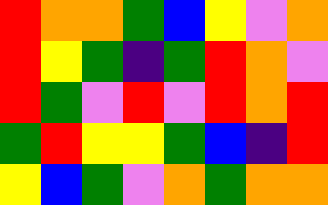[["red", "orange", "orange", "green", "blue", "yellow", "violet", "orange"], ["red", "yellow", "green", "indigo", "green", "red", "orange", "violet"], ["red", "green", "violet", "red", "violet", "red", "orange", "red"], ["green", "red", "yellow", "yellow", "green", "blue", "indigo", "red"], ["yellow", "blue", "green", "violet", "orange", "green", "orange", "orange"]]